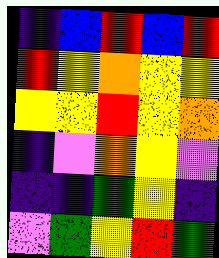[["indigo", "blue", "red", "blue", "red"], ["red", "yellow", "orange", "yellow", "yellow"], ["yellow", "yellow", "red", "yellow", "orange"], ["indigo", "violet", "orange", "yellow", "violet"], ["indigo", "indigo", "green", "yellow", "indigo"], ["violet", "green", "yellow", "red", "green"]]